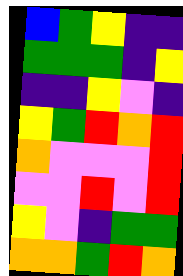[["blue", "green", "yellow", "indigo", "indigo"], ["green", "green", "green", "indigo", "yellow"], ["indigo", "indigo", "yellow", "violet", "indigo"], ["yellow", "green", "red", "orange", "red"], ["orange", "violet", "violet", "violet", "red"], ["violet", "violet", "red", "violet", "red"], ["yellow", "violet", "indigo", "green", "green"], ["orange", "orange", "green", "red", "orange"]]